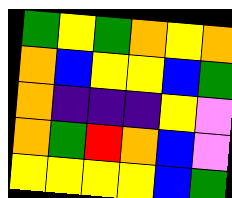[["green", "yellow", "green", "orange", "yellow", "orange"], ["orange", "blue", "yellow", "yellow", "blue", "green"], ["orange", "indigo", "indigo", "indigo", "yellow", "violet"], ["orange", "green", "red", "orange", "blue", "violet"], ["yellow", "yellow", "yellow", "yellow", "blue", "green"]]